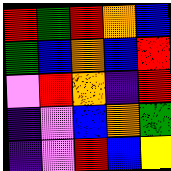[["red", "green", "red", "orange", "blue"], ["green", "blue", "orange", "blue", "red"], ["violet", "red", "orange", "indigo", "red"], ["indigo", "violet", "blue", "orange", "green"], ["indigo", "violet", "red", "blue", "yellow"]]